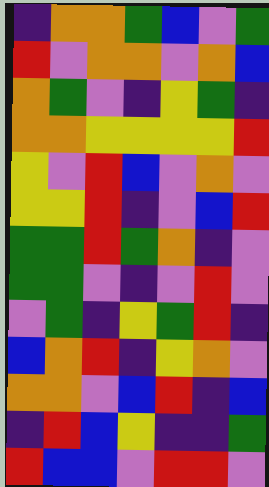[["indigo", "orange", "orange", "green", "blue", "violet", "green"], ["red", "violet", "orange", "orange", "violet", "orange", "blue"], ["orange", "green", "violet", "indigo", "yellow", "green", "indigo"], ["orange", "orange", "yellow", "yellow", "yellow", "yellow", "red"], ["yellow", "violet", "red", "blue", "violet", "orange", "violet"], ["yellow", "yellow", "red", "indigo", "violet", "blue", "red"], ["green", "green", "red", "green", "orange", "indigo", "violet"], ["green", "green", "violet", "indigo", "violet", "red", "violet"], ["violet", "green", "indigo", "yellow", "green", "red", "indigo"], ["blue", "orange", "red", "indigo", "yellow", "orange", "violet"], ["orange", "orange", "violet", "blue", "red", "indigo", "blue"], ["indigo", "red", "blue", "yellow", "indigo", "indigo", "green"], ["red", "blue", "blue", "violet", "red", "red", "violet"]]